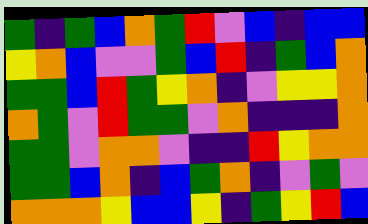[["green", "indigo", "green", "blue", "orange", "green", "red", "violet", "blue", "indigo", "blue", "blue"], ["yellow", "orange", "blue", "violet", "violet", "green", "blue", "red", "indigo", "green", "blue", "orange"], ["green", "green", "blue", "red", "green", "yellow", "orange", "indigo", "violet", "yellow", "yellow", "orange"], ["orange", "green", "violet", "red", "green", "green", "violet", "orange", "indigo", "indigo", "indigo", "orange"], ["green", "green", "violet", "orange", "orange", "violet", "indigo", "indigo", "red", "yellow", "orange", "orange"], ["green", "green", "blue", "orange", "indigo", "blue", "green", "orange", "indigo", "violet", "green", "violet"], ["orange", "orange", "orange", "yellow", "blue", "blue", "yellow", "indigo", "green", "yellow", "red", "blue"]]